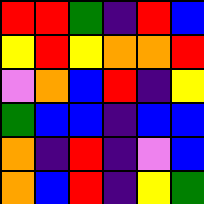[["red", "red", "green", "indigo", "red", "blue"], ["yellow", "red", "yellow", "orange", "orange", "red"], ["violet", "orange", "blue", "red", "indigo", "yellow"], ["green", "blue", "blue", "indigo", "blue", "blue"], ["orange", "indigo", "red", "indigo", "violet", "blue"], ["orange", "blue", "red", "indigo", "yellow", "green"]]